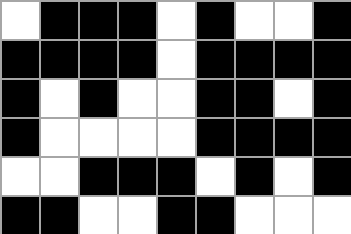[["white", "black", "black", "black", "white", "black", "white", "white", "black"], ["black", "black", "black", "black", "white", "black", "black", "black", "black"], ["black", "white", "black", "white", "white", "black", "black", "white", "black"], ["black", "white", "white", "white", "white", "black", "black", "black", "black"], ["white", "white", "black", "black", "black", "white", "black", "white", "black"], ["black", "black", "white", "white", "black", "black", "white", "white", "white"]]